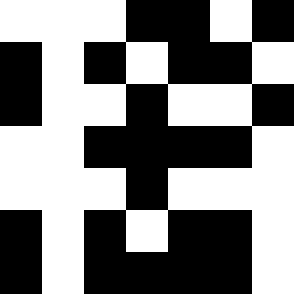[["white", "white", "white", "black", "black", "white", "black"], ["black", "white", "black", "white", "black", "black", "white"], ["black", "white", "white", "black", "white", "white", "black"], ["white", "white", "black", "black", "black", "black", "white"], ["white", "white", "white", "black", "white", "white", "white"], ["black", "white", "black", "white", "black", "black", "white"], ["black", "white", "black", "black", "black", "black", "white"]]